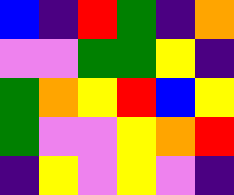[["blue", "indigo", "red", "green", "indigo", "orange"], ["violet", "violet", "green", "green", "yellow", "indigo"], ["green", "orange", "yellow", "red", "blue", "yellow"], ["green", "violet", "violet", "yellow", "orange", "red"], ["indigo", "yellow", "violet", "yellow", "violet", "indigo"]]